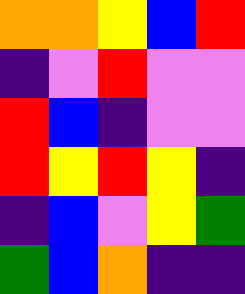[["orange", "orange", "yellow", "blue", "red"], ["indigo", "violet", "red", "violet", "violet"], ["red", "blue", "indigo", "violet", "violet"], ["red", "yellow", "red", "yellow", "indigo"], ["indigo", "blue", "violet", "yellow", "green"], ["green", "blue", "orange", "indigo", "indigo"]]